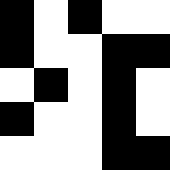[["black", "white", "black", "white", "white"], ["black", "white", "white", "black", "black"], ["white", "black", "white", "black", "white"], ["black", "white", "white", "black", "white"], ["white", "white", "white", "black", "black"]]